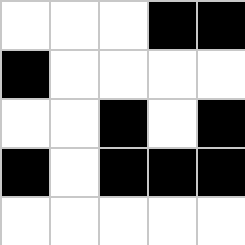[["white", "white", "white", "black", "black"], ["black", "white", "white", "white", "white"], ["white", "white", "black", "white", "black"], ["black", "white", "black", "black", "black"], ["white", "white", "white", "white", "white"]]